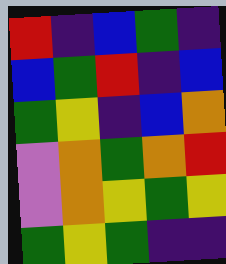[["red", "indigo", "blue", "green", "indigo"], ["blue", "green", "red", "indigo", "blue"], ["green", "yellow", "indigo", "blue", "orange"], ["violet", "orange", "green", "orange", "red"], ["violet", "orange", "yellow", "green", "yellow"], ["green", "yellow", "green", "indigo", "indigo"]]